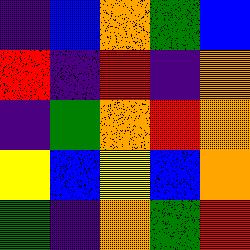[["indigo", "blue", "orange", "green", "blue"], ["red", "indigo", "red", "indigo", "orange"], ["indigo", "green", "orange", "red", "orange"], ["yellow", "blue", "yellow", "blue", "orange"], ["green", "indigo", "orange", "green", "red"]]